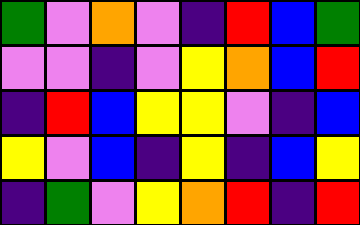[["green", "violet", "orange", "violet", "indigo", "red", "blue", "green"], ["violet", "violet", "indigo", "violet", "yellow", "orange", "blue", "red"], ["indigo", "red", "blue", "yellow", "yellow", "violet", "indigo", "blue"], ["yellow", "violet", "blue", "indigo", "yellow", "indigo", "blue", "yellow"], ["indigo", "green", "violet", "yellow", "orange", "red", "indigo", "red"]]